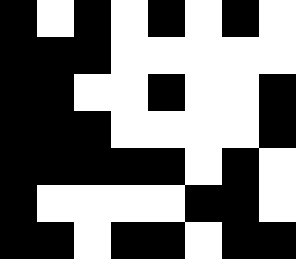[["black", "white", "black", "white", "black", "white", "black", "white"], ["black", "black", "black", "white", "white", "white", "white", "white"], ["black", "black", "white", "white", "black", "white", "white", "black"], ["black", "black", "black", "white", "white", "white", "white", "black"], ["black", "black", "black", "black", "black", "white", "black", "white"], ["black", "white", "white", "white", "white", "black", "black", "white"], ["black", "black", "white", "black", "black", "white", "black", "black"]]